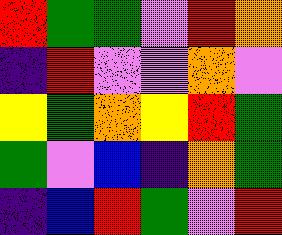[["red", "green", "green", "violet", "red", "orange"], ["indigo", "red", "violet", "violet", "orange", "violet"], ["yellow", "green", "orange", "yellow", "red", "green"], ["green", "violet", "blue", "indigo", "orange", "green"], ["indigo", "blue", "red", "green", "violet", "red"]]